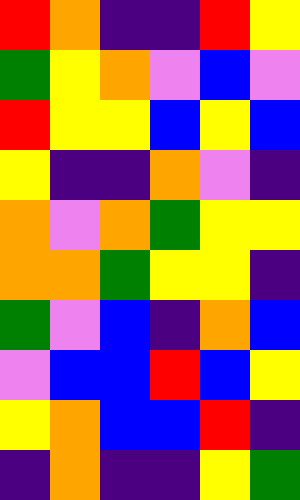[["red", "orange", "indigo", "indigo", "red", "yellow"], ["green", "yellow", "orange", "violet", "blue", "violet"], ["red", "yellow", "yellow", "blue", "yellow", "blue"], ["yellow", "indigo", "indigo", "orange", "violet", "indigo"], ["orange", "violet", "orange", "green", "yellow", "yellow"], ["orange", "orange", "green", "yellow", "yellow", "indigo"], ["green", "violet", "blue", "indigo", "orange", "blue"], ["violet", "blue", "blue", "red", "blue", "yellow"], ["yellow", "orange", "blue", "blue", "red", "indigo"], ["indigo", "orange", "indigo", "indigo", "yellow", "green"]]